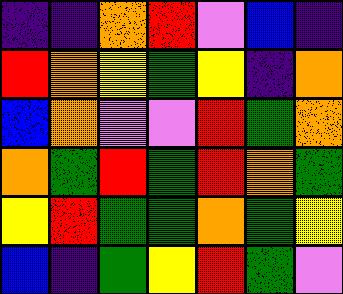[["indigo", "indigo", "orange", "red", "violet", "blue", "indigo"], ["red", "orange", "yellow", "green", "yellow", "indigo", "orange"], ["blue", "orange", "violet", "violet", "red", "green", "orange"], ["orange", "green", "red", "green", "red", "orange", "green"], ["yellow", "red", "green", "green", "orange", "green", "yellow"], ["blue", "indigo", "green", "yellow", "red", "green", "violet"]]